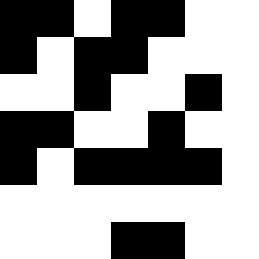[["black", "black", "white", "black", "black", "white", "white"], ["black", "white", "black", "black", "white", "white", "white"], ["white", "white", "black", "white", "white", "black", "white"], ["black", "black", "white", "white", "black", "white", "white"], ["black", "white", "black", "black", "black", "black", "white"], ["white", "white", "white", "white", "white", "white", "white"], ["white", "white", "white", "black", "black", "white", "white"]]